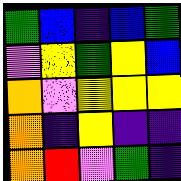[["green", "blue", "indigo", "blue", "green"], ["violet", "yellow", "green", "yellow", "blue"], ["orange", "violet", "yellow", "yellow", "yellow"], ["orange", "indigo", "yellow", "indigo", "indigo"], ["orange", "red", "violet", "green", "indigo"]]